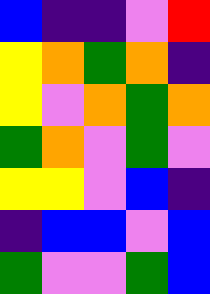[["blue", "indigo", "indigo", "violet", "red"], ["yellow", "orange", "green", "orange", "indigo"], ["yellow", "violet", "orange", "green", "orange"], ["green", "orange", "violet", "green", "violet"], ["yellow", "yellow", "violet", "blue", "indigo"], ["indigo", "blue", "blue", "violet", "blue"], ["green", "violet", "violet", "green", "blue"]]